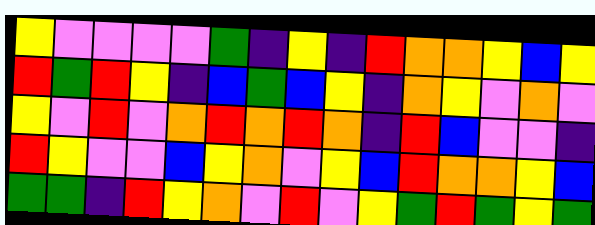[["yellow", "violet", "violet", "violet", "violet", "green", "indigo", "yellow", "indigo", "red", "orange", "orange", "yellow", "blue", "yellow"], ["red", "green", "red", "yellow", "indigo", "blue", "green", "blue", "yellow", "indigo", "orange", "yellow", "violet", "orange", "violet"], ["yellow", "violet", "red", "violet", "orange", "red", "orange", "red", "orange", "indigo", "red", "blue", "violet", "violet", "indigo"], ["red", "yellow", "violet", "violet", "blue", "yellow", "orange", "violet", "yellow", "blue", "red", "orange", "orange", "yellow", "blue"], ["green", "green", "indigo", "red", "yellow", "orange", "violet", "red", "violet", "yellow", "green", "red", "green", "yellow", "green"]]